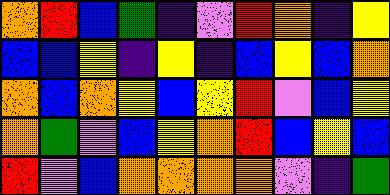[["orange", "red", "blue", "green", "indigo", "violet", "red", "orange", "indigo", "yellow"], ["blue", "blue", "yellow", "indigo", "yellow", "indigo", "blue", "yellow", "blue", "orange"], ["orange", "blue", "orange", "yellow", "blue", "yellow", "red", "violet", "blue", "yellow"], ["orange", "green", "violet", "blue", "yellow", "orange", "red", "blue", "yellow", "blue"], ["red", "violet", "blue", "orange", "orange", "orange", "orange", "violet", "indigo", "green"]]